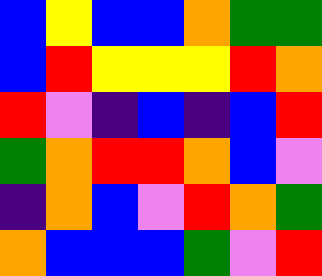[["blue", "yellow", "blue", "blue", "orange", "green", "green"], ["blue", "red", "yellow", "yellow", "yellow", "red", "orange"], ["red", "violet", "indigo", "blue", "indigo", "blue", "red"], ["green", "orange", "red", "red", "orange", "blue", "violet"], ["indigo", "orange", "blue", "violet", "red", "orange", "green"], ["orange", "blue", "blue", "blue", "green", "violet", "red"]]